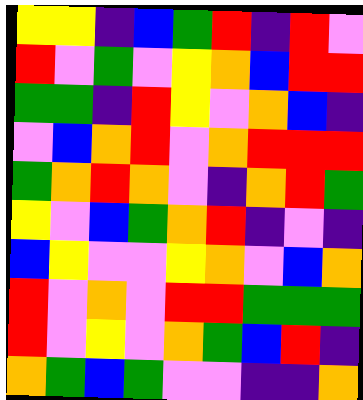[["yellow", "yellow", "indigo", "blue", "green", "red", "indigo", "red", "violet"], ["red", "violet", "green", "violet", "yellow", "orange", "blue", "red", "red"], ["green", "green", "indigo", "red", "yellow", "violet", "orange", "blue", "indigo"], ["violet", "blue", "orange", "red", "violet", "orange", "red", "red", "red"], ["green", "orange", "red", "orange", "violet", "indigo", "orange", "red", "green"], ["yellow", "violet", "blue", "green", "orange", "red", "indigo", "violet", "indigo"], ["blue", "yellow", "violet", "violet", "yellow", "orange", "violet", "blue", "orange"], ["red", "violet", "orange", "violet", "red", "red", "green", "green", "green"], ["red", "violet", "yellow", "violet", "orange", "green", "blue", "red", "indigo"], ["orange", "green", "blue", "green", "violet", "violet", "indigo", "indigo", "orange"]]